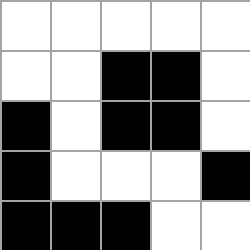[["white", "white", "white", "white", "white"], ["white", "white", "black", "black", "white"], ["black", "white", "black", "black", "white"], ["black", "white", "white", "white", "black"], ["black", "black", "black", "white", "white"]]